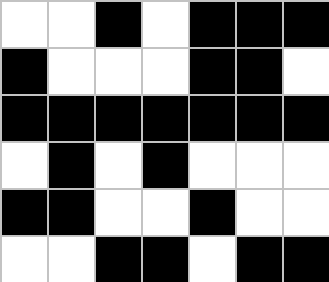[["white", "white", "black", "white", "black", "black", "black"], ["black", "white", "white", "white", "black", "black", "white"], ["black", "black", "black", "black", "black", "black", "black"], ["white", "black", "white", "black", "white", "white", "white"], ["black", "black", "white", "white", "black", "white", "white"], ["white", "white", "black", "black", "white", "black", "black"]]